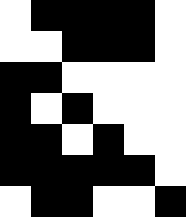[["white", "black", "black", "black", "black", "white"], ["white", "white", "black", "black", "black", "white"], ["black", "black", "white", "white", "white", "white"], ["black", "white", "black", "white", "white", "white"], ["black", "black", "white", "black", "white", "white"], ["black", "black", "black", "black", "black", "white"], ["white", "black", "black", "white", "white", "black"]]